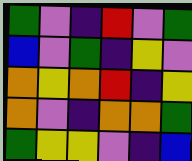[["green", "violet", "indigo", "red", "violet", "green"], ["blue", "violet", "green", "indigo", "yellow", "violet"], ["orange", "yellow", "orange", "red", "indigo", "yellow"], ["orange", "violet", "indigo", "orange", "orange", "green"], ["green", "yellow", "yellow", "violet", "indigo", "blue"]]